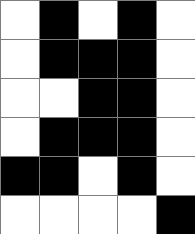[["white", "black", "white", "black", "white"], ["white", "black", "black", "black", "white"], ["white", "white", "black", "black", "white"], ["white", "black", "black", "black", "white"], ["black", "black", "white", "black", "white"], ["white", "white", "white", "white", "black"]]